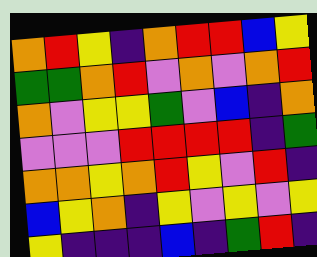[["orange", "red", "yellow", "indigo", "orange", "red", "red", "blue", "yellow"], ["green", "green", "orange", "red", "violet", "orange", "violet", "orange", "red"], ["orange", "violet", "yellow", "yellow", "green", "violet", "blue", "indigo", "orange"], ["violet", "violet", "violet", "red", "red", "red", "red", "indigo", "green"], ["orange", "orange", "yellow", "orange", "red", "yellow", "violet", "red", "indigo"], ["blue", "yellow", "orange", "indigo", "yellow", "violet", "yellow", "violet", "yellow"], ["yellow", "indigo", "indigo", "indigo", "blue", "indigo", "green", "red", "indigo"]]